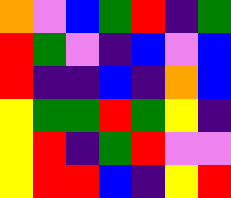[["orange", "violet", "blue", "green", "red", "indigo", "green"], ["red", "green", "violet", "indigo", "blue", "violet", "blue"], ["red", "indigo", "indigo", "blue", "indigo", "orange", "blue"], ["yellow", "green", "green", "red", "green", "yellow", "indigo"], ["yellow", "red", "indigo", "green", "red", "violet", "violet"], ["yellow", "red", "red", "blue", "indigo", "yellow", "red"]]